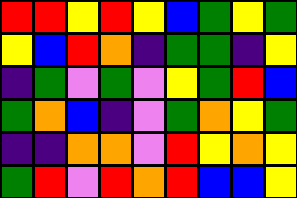[["red", "red", "yellow", "red", "yellow", "blue", "green", "yellow", "green"], ["yellow", "blue", "red", "orange", "indigo", "green", "green", "indigo", "yellow"], ["indigo", "green", "violet", "green", "violet", "yellow", "green", "red", "blue"], ["green", "orange", "blue", "indigo", "violet", "green", "orange", "yellow", "green"], ["indigo", "indigo", "orange", "orange", "violet", "red", "yellow", "orange", "yellow"], ["green", "red", "violet", "red", "orange", "red", "blue", "blue", "yellow"]]